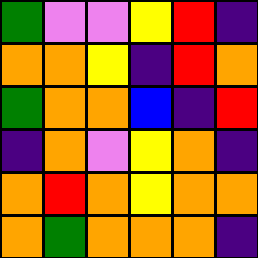[["green", "violet", "violet", "yellow", "red", "indigo"], ["orange", "orange", "yellow", "indigo", "red", "orange"], ["green", "orange", "orange", "blue", "indigo", "red"], ["indigo", "orange", "violet", "yellow", "orange", "indigo"], ["orange", "red", "orange", "yellow", "orange", "orange"], ["orange", "green", "orange", "orange", "orange", "indigo"]]